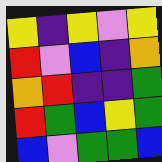[["yellow", "indigo", "yellow", "violet", "yellow"], ["red", "violet", "blue", "indigo", "orange"], ["orange", "red", "indigo", "indigo", "green"], ["red", "green", "blue", "yellow", "green"], ["blue", "violet", "green", "green", "blue"]]